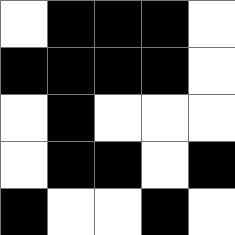[["white", "black", "black", "black", "white"], ["black", "black", "black", "black", "white"], ["white", "black", "white", "white", "white"], ["white", "black", "black", "white", "black"], ["black", "white", "white", "black", "white"]]